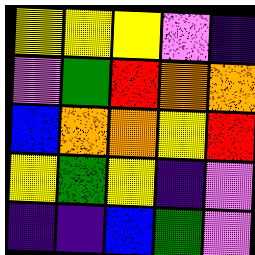[["yellow", "yellow", "yellow", "violet", "indigo"], ["violet", "green", "red", "orange", "orange"], ["blue", "orange", "orange", "yellow", "red"], ["yellow", "green", "yellow", "indigo", "violet"], ["indigo", "indigo", "blue", "green", "violet"]]